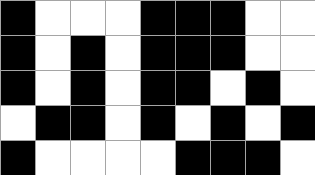[["black", "white", "white", "white", "black", "black", "black", "white", "white"], ["black", "white", "black", "white", "black", "black", "black", "white", "white"], ["black", "white", "black", "white", "black", "black", "white", "black", "white"], ["white", "black", "black", "white", "black", "white", "black", "white", "black"], ["black", "white", "white", "white", "white", "black", "black", "black", "white"]]